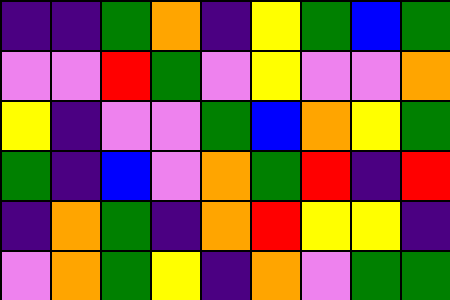[["indigo", "indigo", "green", "orange", "indigo", "yellow", "green", "blue", "green"], ["violet", "violet", "red", "green", "violet", "yellow", "violet", "violet", "orange"], ["yellow", "indigo", "violet", "violet", "green", "blue", "orange", "yellow", "green"], ["green", "indigo", "blue", "violet", "orange", "green", "red", "indigo", "red"], ["indigo", "orange", "green", "indigo", "orange", "red", "yellow", "yellow", "indigo"], ["violet", "orange", "green", "yellow", "indigo", "orange", "violet", "green", "green"]]